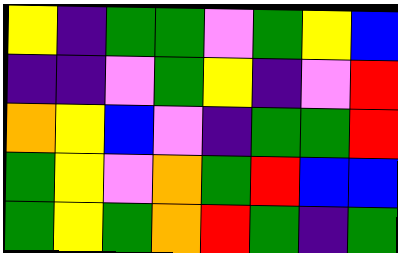[["yellow", "indigo", "green", "green", "violet", "green", "yellow", "blue"], ["indigo", "indigo", "violet", "green", "yellow", "indigo", "violet", "red"], ["orange", "yellow", "blue", "violet", "indigo", "green", "green", "red"], ["green", "yellow", "violet", "orange", "green", "red", "blue", "blue"], ["green", "yellow", "green", "orange", "red", "green", "indigo", "green"]]